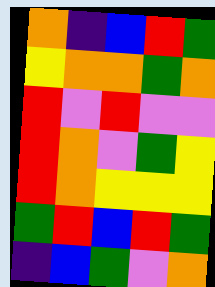[["orange", "indigo", "blue", "red", "green"], ["yellow", "orange", "orange", "green", "orange"], ["red", "violet", "red", "violet", "violet"], ["red", "orange", "violet", "green", "yellow"], ["red", "orange", "yellow", "yellow", "yellow"], ["green", "red", "blue", "red", "green"], ["indigo", "blue", "green", "violet", "orange"]]